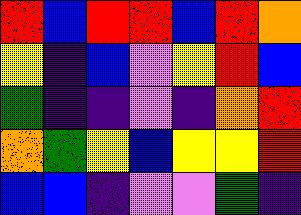[["red", "blue", "red", "red", "blue", "red", "orange"], ["yellow", "indigo", "blue", "violet", "yellow", "red", "blue"], ["green", "indigo", "indigo", "violet", "indigo", "orange", "red"], ["orange", "green", "yellow", "blue", "yellow", "yellow", "red"], ["blue", "blue", "indigo", "violet", "violet", "green", "indigo"]]